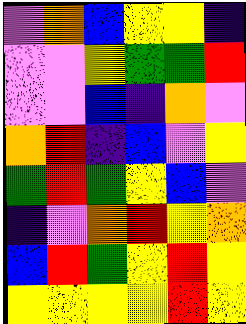[["violet", "orange", "blue", "yellow", "yellow", "indigo"], ["violet", "violet", "yellow", "green", "green", "red"], ["violet", "violet", "blue", "indigo", "orange", "violet"], ["orange", "red", "indigo", "blue", "violet", "yellow"], ["green", "red", "green", "yellow", "blue", "violet"], ["indigo", "violet", "orange", "red", "yellow", "orange"], ["blue", "red", "green", "yellow", "red", "yellow"], ["yellow", "yellow", "yellow", "yellow", "red", "yellow"]]